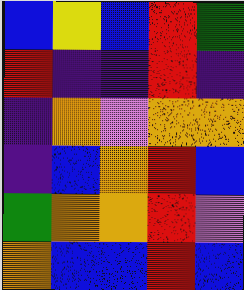[["blue", "yellow", "blue", "red", "green"], ["red", "indigo", "indigo", "red", "indigo"], ["indigo", "orange", "violet", "orange", "orange"], ["indigo", "blue", "orange", "red", "blue"], ["green", "orange", "orange", "red", "violet"], ["orange", "blue", "blue", "red", "blue"]]